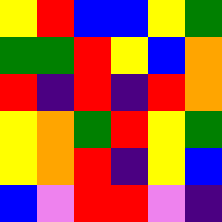[["yellow", "red", "blue", "blue", "yellow", "green"], ["green", "green", "red", "yellow", "blue", "orange"], ["red", "indigo", "red", "indigo", "red", "orange"], ["yellow", "orange", "green", "red", "yellow", "green"], ["yellow", "orange", "red", "indigo", "yellow", "blue"], ["blue", "violet", "red", "red", "violet", "indigo"]]